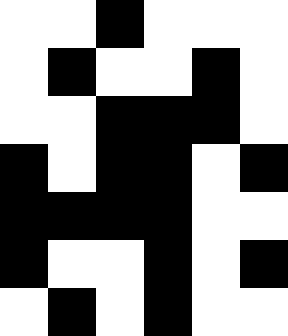[["white", "white", "black", "white", "white", "white"], ["white", "black", "white", "white", "black", "white"], ["white", "white", "black", "black", "black", "white"], ["black", "white", "black", "black", "white", "black"], ["black", "black", "black", "black", "white", "white"], ["black", "white", "white", "black", "white", "black"], ["white", "black", "white", "black", "white", "white"]]